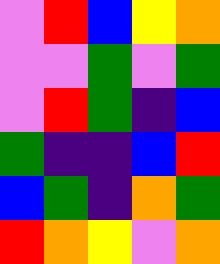[["violet", "red", "blue", "yellow", "orange"], ["violet", "violet", "green", "violet", "green"], ["violet", "red", "green", "indigo", "blue"], ["green", "indigo", "indigo", "blue", "red"], ["blue", "green", "indigo", "orange", "green"], ["red", "orange", "yellow", "violet", "orange"]]